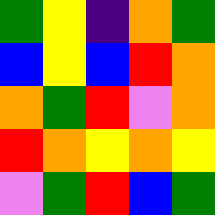[["green", "yellow", "indigo", "orange", "green"], ["blue", "yellow", "blue", "red", "orange"], ["orange", "green", "red", "violet", "orange"], ["red", "orange", "yellow", "orange", "yellow"], ["violet", "green", "red", "blue", "green"]]